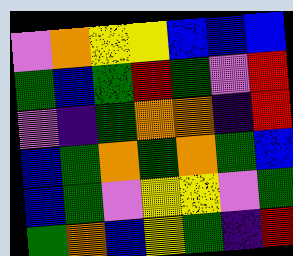[["violet", "orange", "yellow", "yellow", "blue", "blue", "blue"], ["green", "blue", "green", "red", "green", "violet", "red"], ["violet", "indigo", "green", "orange", "orange", "indigo", "red"], ["blue", "green", "orange", "green", "orange", "green", "blue"], ["blue", "green", "violet", "yellow", "yellow", "violet", "green"], ["green", "orange", "blue", "yellow", "green", "indigo", "red"]]